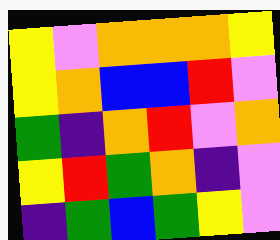[["yellow", "violet", "orange", "orange", "orange", "yellow"], ["yellow", "orange", "blue", "blue", "red", "violet"], ["green", "indigo", "orange", "red", "violet", "orange"], ["yellow", "red", "green", "orange", "indigo", "violet"], ["indigo", "green", "blue", "green", "yellow", "violet"]]